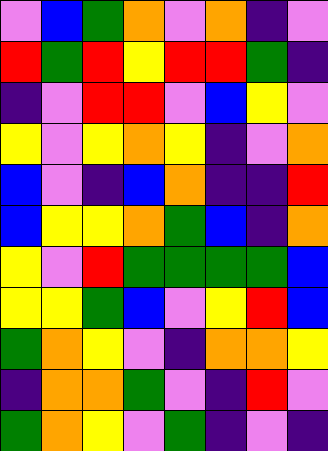[["violet", "blue", "green", "orange", "violet", "orange", "indigo", "violet"], ["red", "green", "red", "yellow", "red", "red", "green", "indigo"], ["indigo", "violet", "red", "red", "violet", "blue", "yellow", "violet"], ["yellow", "violet", "yellow", "orange", "yellow", "indigo", "violet", "orange"], ["blue", "violet", "indigo", "blue", "orange", "indigo", "indigo", "red"], ["blue", "yellow", "yellow", "orange", "green", "blue", "indigo", "orange"], ["yellow", "violet", "red", "green", "green", "green", "green", "blue"], ["yellow", "yellow", "green", "blue", "violet", "yellow", "red", "blue"], ["green", "orange", "yellow", "violet", "indigo", "orange", "orange", "yellow"], ["indigo", "orange", "orange", "green", "violet", "indigo", "red", "violet"], ["green", "orange", "yellow", "violet", "green", "indigo", "violet", "indigo"]]